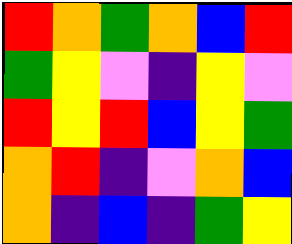[["red", "orange", "green", "orange", "blue", "red"], ["green", "yellow", "violet", "indigo", "yellow", "violet"], ["red", "yellow", "red", "blue", "yellow", "green"], ["orange", "red", "indigo", "violet", "orange", "blue"], ["orange", "indigo", "blue", "indigo", "green", "yellow"]]